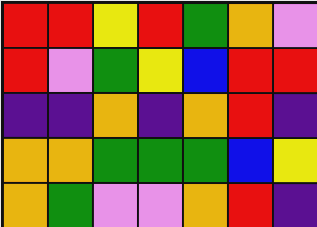[["red", "red", "yellow", "red", "green", "orange", "violet"], ["red", "violet", "green", "yellow", "blue", "red", "red"], ["indigo", "indigo", "orange", "indigo", "orange", "red", "indigo"], ["orange", "orange", "green", "green", "green", "blue", "yellow"], ["orange", "green", "violet", "violet", "orange", "red", "indigo"]]